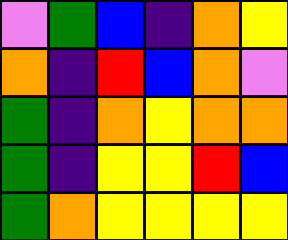[["violet", "green", "blue", "indigo", "orange", "yellow"], ["orange", "indigo", "red", "blue", "orange", "violet"], ["green", "indigo", "orange", "yellow", "orange", "orange"], ["green", "indigo", "yellow", "yellow", "red", "blue"], ["green", "orange", "yellow", "yellow", "yellow", "yellow"]]